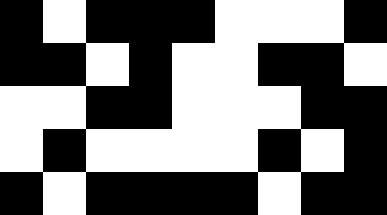[["black", "white", "black", "black", "black", "white", "white", "white", "black"], ["black", "black", "white", "black", "white", "white", "black", "black", "white"], ["white", "white", "black", "black", "white", "white", "white", "black", "black"], ["white", "black", "white", "white", "white", "white", "black", "white", "black"], ["black", "white", "black", "black", "black", "black", "white", "black", "black"]]